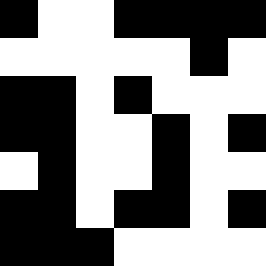[["black", "white", "white", "black", "black", "black", "black"], ["white", "white", "white", "white", "white", "black", "white"], ["black", "black", "white", "black", "white", "white", "white"], ["black", "black", "white", "white", "black", "white", "black"], ["white", "black", "white", "white", "black", "white", "white"], ["black", "black", "white", "black", "black", "white", "black"], ["black", "black", "black", "white", "white", "white", "white"]]